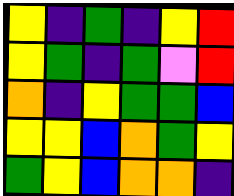[["yellow", "indigo", "green", "indigo", "yellow", "red"], ["yellow", "green", "indigo", "green", "violet", "red"], ["orange", "indigo", "yellow", "green", "green", "blue"], ["yellow", "yellow", "blue", "orange", "green", "yellow"], ["green", "yellow", "blue", "orange", "orange", "indigo"]]